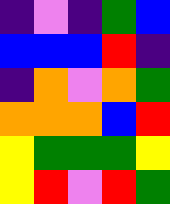[["indigo", "violet", "indigo", "green", "blue"], ["blue", "blue", "blue", "red", "indigo"], ["indigo", "orange", "violet", "orange", "green"], ["orange", "orange", "orange", "blue", "red"], ["yellow", "green", "green", "green", "yellow"], ["yellow", "red", "violet", "red", "green"]]